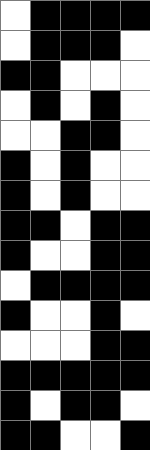[["white", "black", "black", "black", "black"], ["white", "black", "black", "black", "white"], ["black", "black", "white", "white", "white"], ["white", "black", "white", "black", "white"], ["white", "white", "black", "black", "white"], ["black", "white", "black", "white", "white"], ["black", "white", "black", "white", "white"], ["black", "black", "white", "black", "black"], ["black", "white", "white", "black", "black"], ["white", "black", "black", "black", "black"], ["black", "white", "white", "black", "white"], ["white", "white", "white", "black", "black"], ["black", "black", "black", "black", "black"], ["black", "white", "black", "black", "white"], ["black", "black", "white", "white", "black"]]